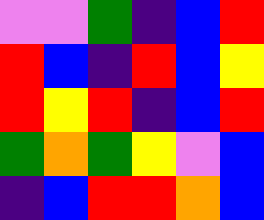[["violet", "violet", "green", "indigo", "blue", "red"], ["red", "blue", "indigo", "red", "blue", "yellow"], ["red", "yellow", "red", "indigo", "blue", "red"], ["green", "orange", "green", "yellow", "violet", "blue"], ["indigo", "blue", "red", "red", "orange", "blue"]]